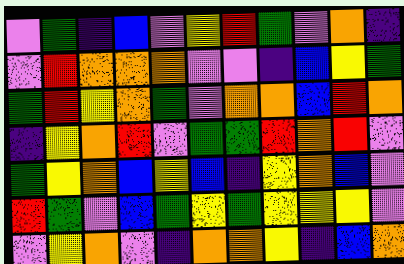[["violet", "green", "indigo", "blue", "violet", "yellow", "red", "green", "violet", "orange", "indigo"], ["violet", "red", "orange", "orange", "orange", "violet", "violet", "indigo", "blue", "yellow", "green"], ["green", "red", "yellow", "orange", "green", "violet", "orange", "orange", "blue", "red", "orange"], ["indigo", "yellow", "orange", "red", "violet", "green", "green", "red", "orange", "red", "violet"], ["green", "yellow", "orange", "blue", "yellow", "blue", "indigo", "yellow", "orange", "blue", "violet"], ["red", "green", "violet", "blue", "green", "yellow", "green", "yellow", "yellow", "yellow", "violet"], ["violet", "yellow", "orange", "violet", "indigo", "orange", "orange", "yellow", "indigo", "blue", "orange"]]